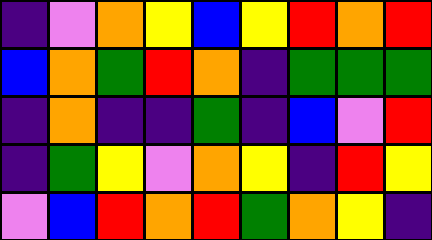[["indigo", "violet", "orange", "yellow", "blue", "yellow", "red", "orange", "red"], ["blue", "orange", "green", "red", "orange", "indigo", "green", "green", "green"], ["indigo", "orange", "indigo", "indigo", "green", "indigo", "blue", "violet", "red"], ["indigo", "green", "yellow", "violet", "orange", "yellow", "indigo", "red", "yellow"], ["violet", "blue", "red", "orange", "red", "green", "orange", "yellow", "indigo"]]